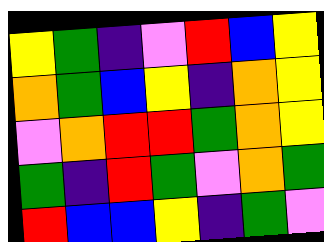[["yellow", "green", "indigo", "violet", "red", "blue", "yellow"], ["orange", "green", "blue", "yellow", "indigo", "orange", "yellow"], ["violet", "orange", "red", "red", "green", "orange", "yellow"], ["green", "indigo", "red", "green", "violet", "orange", "green"], ["red", "blue", "blue", "yellow", "indigo", "green", "violet"]]